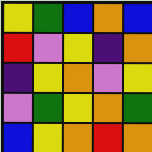[["yellow", "green", "blue", "orange", "blue"], ["red", "violet", "yellow", "indigo", "orange"], ["indigo", "yellow", "orange", "violet", "yellow"], ["violet", "green", "yellow", "orange", "green"], ["blue", "yellow", "orange", "red", "orange"]]